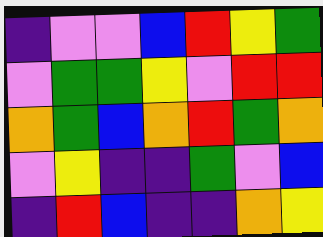[["indigo", "violet", "violet", "blue", "red", "yellow", "green"], ["violet", "green", "green", "yellow", "violet", "red", "red"], ["orange", "green", "blue", "orange", "red", "green", "orange"], ["violet", "yellow", "indigo", "indigo", "green", "violet", "blue"], ["indigo", "red", "blue", "indigo", "indigo", "orange", "yellow"]]